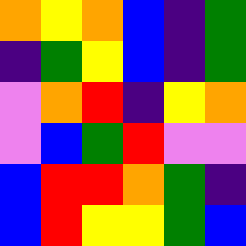[["orange", "yellow", "orange", "blue", "indigo", "green"], ["indigo", "green", "yellow", "blue", "indigo", "green"], ["violet", "orange", "red", "indigo", "yellow", "orange"], ["violet", "blue", "green", "red", "violet", "violet"], ["blue", "red", "red", "orange", "green", "indigo"], ["blue", "red", "yellow", "yellow", "green", "blue"]]